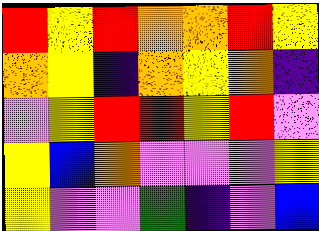[["red", "yellow", "red", "orange", "orange", "red", "yellow"], ["orange", "yellow", "indigo", "orange", "yellow", "orange", "indigo"], ["violet", "yellow", "red", "red", "yellow", "red", "violet"], ["yellow", "blue", "orange", "violet", "violet", "violet", "yellow"], ["yellow", "violet", "violet", "green", "indigo", "violet", "blue"]]